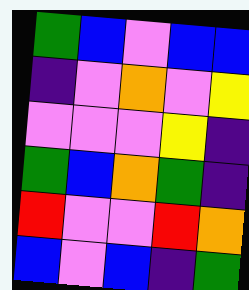[["green", "blue", "violet", "blue", "blue"], ["indigo", "violet", "orange", "violet", "yellow"], ["violet", "violet", "violet", "yellow", "indigo"], ["green", "blue", "orange", "green", "indigo"], ["red", "violet", "violet", "red", "orange"], ["blue", "violet", "blue", "indigo", "green"]]